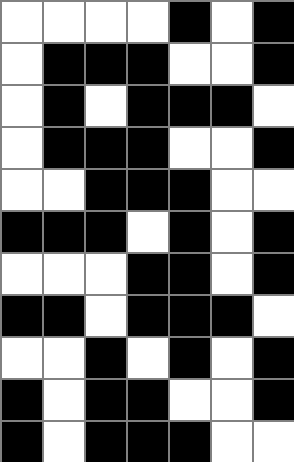[["white", "white", "white", "white", "black", "white", "black"], ["white", "black", "black", "black", "white", "white", "black"], ["white", "black", "white", "black", "black", "black", "white"], ["white", "black", "black", "black", "white", "white", "black"], ["white", "white", "black", "black", "black", "white", "white"], ["black", "black", "black", "white", "black", "white", "black"], ["white", "white", "white", "black", "black", "white", "black"], ["black", "black", "white", "black", "black", "black", "white"], ["white", "white", "black", "white", "black", "white", "black"], ["black", "white", "black", "black", "white", "white", "black"], ["black", "white", "black", "black", "black", "white", "white"]]